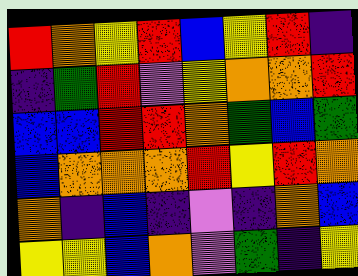[["red", "orange", "yellow", "red", "blue", "yellow", "red", "indigo"], ["indigo", "green", "red", "violet", "yellow", "orange", "orange", "red"], ["blue", "blue", "red", "red", "orange", "green", "blue", "green"], ["blue", "orange", "orange", "orange", "red", "yellow", "red", "orange"], ["orange", "indigo", "blue", "indigo", "violet", "indigo", "orange", "blue"], ["yellow", "yellow", "blue", "orange", "violet", "green", "indigo", "yellow"]]